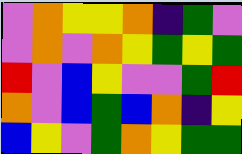[["violet", "orange", "yellow", "yellow", "orange", "indigo", "green", "violet"], ["violet", "orange", "violet", "orange", "yellow", "green", "yellow", "green"], ["red", "violet", "blue", "yellow", "violet", "violet", "green", "red"], ["orange", "violet", "blue", "green", "blue", "orange", "indigo", "yellow"], ["blue", "yellow", "violet", "green", "orange", "yellow", "green", "green"]]